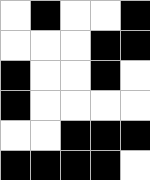[["white", "black", "white", "white", "black"], ["white", "white", "white", "black", "black"], ["black", "white", "white", "black", "white"], ["black", "white", "white", "white", "white"], ["white", "white", "black", "black", "black"], ["black", "black", "black", "black", "white"]]